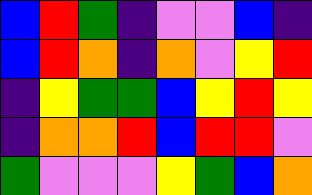[["blue", "red", "green", "indigo", "violet", "violet", "blue", "indigo"], ["blue", "red", "orange", "indigo", "orange", "violet", "yellow", "red"], ["indigo", "yellow", "green", "green", "blue", "yellow", "red", "yellow"], ["indigo", "orange", "orange", "red", "blue", "red", "red", "violet"], ["green", "violet", "violet", "violet", "yellow", "green", "blue", "orange"]]